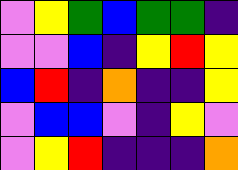[["violet", "yellow", "green", "blue", "green", "green", "indigo"], ["violet", "violet", "blue", "indigo", "yellow", "red", "yellow"], ["blue", "red", "indigo", "orange", "indigo", "indigo", "yellow"], ["violet", "blue", "blue", "violet", "indigo", "yellow", "violet"], ["violet", "yellow", "red", "indigo", "indigo", "indigo", "orange"]]